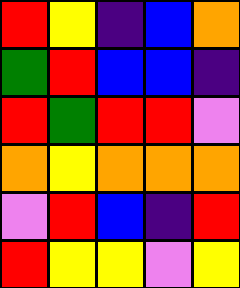[["red", "yellow", "indigo", "blue", "orange"], ["green", "red", "blue", "blue", "indigo"], ["red", "green", "red", "red", "violet"], ["orange", "yellow", "orange", "orange", "orange"], ["violet", "red", "blue", "indigo", "red"], ["red", "yellow", "yellow", "violet", "yellow"]]